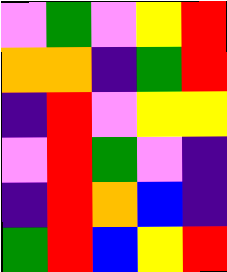[["violet", "green", "violet", "yellow", "red"], ["orange", "orange", "indigo", "green", "red"], ["indigo", "red", "violet", "yellow", "yellow"], ["violet", "red", "green", "violet", "indigo"], ["indigo", "red", "orange", "blue", "indigo"], ["green", "red", "blue", "yellow", "red"]]